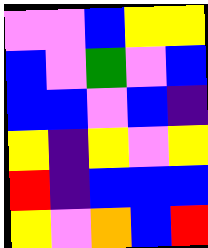[["violet", "violet", "blue", "yellow", "yellow"], ["blue", "violet", "green", "violet", "blue"], ["blue", "blue", "violet", "blue", "indigo"], ["yellow", "indigo", "yellow", "violet", "yellow"], ["red", "indigo", "blue", "blue", "blue"], ["yellow", "violet", "orange", "blue", "red"]]